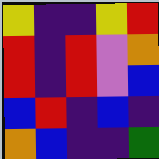[["yellow", "indigo", "indigo", "yellow", "red"], ["red", "indigo", "red", "violet", "orange"], ["red", "indigo", "red", "violet", "blue"], ["blue", "red", "indigo", "blue", "indigo"], ["orange", "blue", "indigo", "indigo", "green"]]